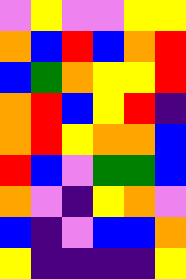[["violet", "yellow", "violet", "violet", "yellow", "yellow"], ["orange", "blue", "red", "blue", "orange", "red"], ["blue", "green", "orange", "yellow", "yellow", "red"], ["orange", "red", "blue", "yellow", "red", "indigo"], ["orange", "red", "yellow", "orange", "orange", "blue"], ["red", "blue", "violet", "green", "green", "blue"], ["orange", "violet", "indigo", "yellow", "orange", "violet"], ["blue", "indigo", "violet", "blue", "blue", "orange"], ["yellow", "indigo", "indigo", "indigo", "indigo", "yellow"]]